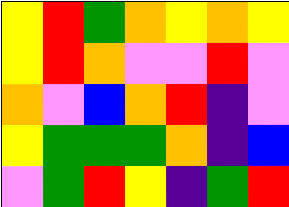[["yellow", "red", "green", "orange", "yellow", "orange", "yellow"], ["yellow", "red", "orange", "violet", "violet", "red", "violet"], ["orange", "violet", "blue", "orange", "red", "indigo", "violet"], ["yellow", "green", "green", "green", "orange", "indigo", "blue"], ["violet", "green", "red", "yellow", "indigo", "green", "red"]]